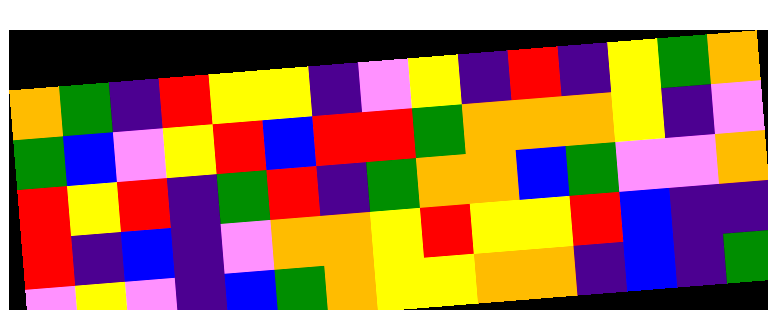[["orange", "green", "indigo", "red", "yellow", "yellow", "indigo", "violet", "yellow", "indigo", "red", "indigo", "yellow", "green", "orange"], ["green", "blue", "violet", "yellow", "red", "blue", "red", "red", "green", "orange", "orange", "orange", "yellow", "indigo", "violet"], ["red", "yellow", "red", "indigo", "green", "red", "indigo", "green", "orange", "orange", "blue", "green", "violet", "violet", "orange"], ["red", "indigo", "blue", "indigo", "violet", "orange", "orange", "yellow", "red", "yellow", "yellow", "red", "blue", "indigo", "indigo"], ["violet", "yellow", "violet", "indigo", "blue", "green", "orange", "yellow", "yellow", "orange", "orange", "indigo", "blue", "indigo", "green"]]